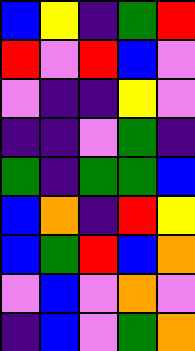[["blue", "yellow", "indigo", "green", "red"], ["red", "violet", "red", "blue", "violet"], ["violet", "indigo", "indigo", "yellow", "violet"], ["indigo", "indigo", "violet", "green", "indigo"], ["green", "indigo", "green", "green", "blue"], ["blue", "orange", "indigo", "red", "yellow"], ["blue", "green", "red", "blue", "orange"], ["violet", "blue", "violet", "orange", "violet"], ["indigo", "blue", "violet", "green", "orange"]]